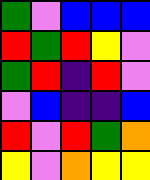[["green", "violet", "blue", "blue", "blue"], ["red", "green", "red", "yellow", "violet"], ["green", "red", "indigo", "red", "violet"], ["violet", "blue", "indigo", "indigo", "blue"], ["red", "violet", "red", "green", "orange"], ["yellow", "violet", "orange", "yellow", "yellow"]]